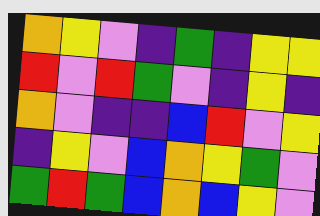[["orange", "yellow", "violet", "indigo", "green", "indigo", "yellow", "yellow"], ["red", "violet", "red", "green", "violet", "indigo", "yellow", "indigo"], ["orange", "violet", "indigo", "indigo", "blue", "red", "violet", "yellow"], ["indigo", "yellow", "violet", "blue", "orange", "yellow", "green", "violet"], ["green", "red", "green", "blue", "orange", "blue", "yellow", "violet"]]